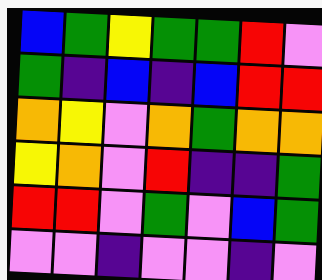[["blue", "green", "yellow", "green", "green", "red", "violet"], ["green", "indigo", "blue", "indigo", "blue", "red", "red"], ["orange", "yellow", "violet", "orange", "green", "orange", "orange"], ["yellow", "orange", "violet", "red", "indigo", "indigo", "green"], ["red", "red", "violet", "green", "violet", "blue", "green"], ["violet", "violet", "indigo", "violet", "violet", "indigo", "violet"]]